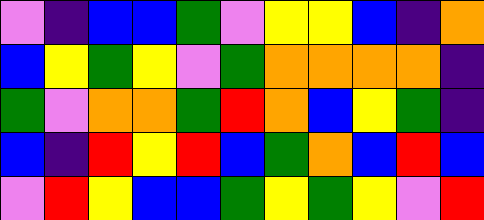[["violet", "indigo", "blue", "blue", "green", "violet", "yellow", "yellow", "blue", "indigo", "orange"], ["blue", "yellow", "green", "yellow", "violet", "green", "orange", "orange", "orange", "orange", "indigo"], ["green", "violet", "orange", "orange", "green", "red", "orange", "blue", "yellow", "green", "indigo"], ["blue", "indigo", "red", "yellow", "red", "blue", "green", "orange", "blue", "red", "blue"], ["violet", "red", "yellow", "blue", "blue", "green", "yellow", "green", "yellow", "violet", "red"]]